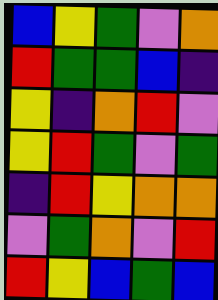[["blue", "yellow", "green", "violet", "orange"], ["red", "green", "green", "blue", "indigo"], ["yellow", "indigo", "orange", "red", "violet"], ["yellow", "red", "green", "violet", "green"], ["indigo", "red", "yellow", "orange", "orange"], ["violet", "green", "orange", "violet", "red"], ["red", "yellow", "blue", "green", "blue"]]